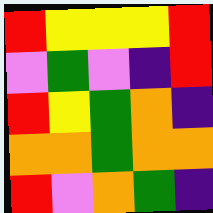[["red", "yellow", "yellow", "yellow", "red"], ["violet", "green", "violet", "indigo", "red"], ["red", "yellow", "green", "orange", "indigo"], ["orange", "orange", "green", "orange", "orange"], ["red", "violet", "orange", "green", "indigo"]]